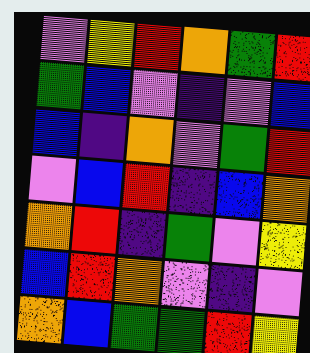[["violet", "yellow", "red", "orange", "green", "red"], ["green", "blue", "violet", "indigo", "violet", "blue"], ["blue", "indigo", "orange", "violet", "green", "red"], ["violet", "blue", "red", "indigo", "blue", "orange"], ["orange", "red", "indigo", "green", "violet", "yellow"], ["blue", "red", "orange", "violet", "indigo", "violet"], ["orange", "blue", "green", "green", "red", "yellow"]]